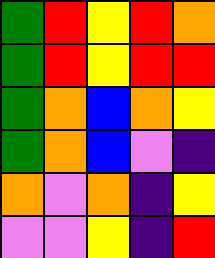[["green", "red", "yellow", "red", "orange"], ["green", "red", "yellow", "red", "red"], ["green", "orange", "blue", "orange", "yellow"], ["green", "orange", "blue", "violet", "indigo"], ["orange", "violet", "orange", "indigo", "yellow"], ["violet", "violet", "yellow", "indigo", "red"]]